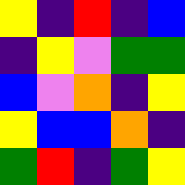[["yellow", "indigo", "red", "indigo", "blue"], ["indigo", "yellow", "violet", "green", "green"], ["blue", "violet", "orange", "indigo", "yellow"], ["yellow", "blue", "blue", "orange", "indigo"], ["green", "red", "indigo", "green", "yellow"]]